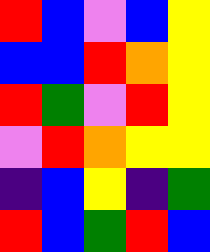[["red", "blue", "violet", "blue", "yellow"], ["blue", "blue", "red", "orange", "yellow"], ["red", "green", "violet", "red", "yellow"], ["violet", "red", "orange", "yellow", "yellow"], ["indigo", "blue", "yellow", "indigo", "green"], ["red", "blue", "green", "red", "blue"]]